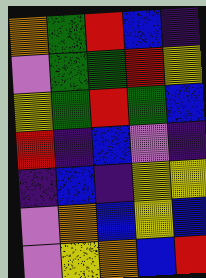[["orange", "green", "red", "blue", "indigo"], ["violet", "green", "green", "red", "yellow"], ["yellow", "green", "red", "green", "blue"], ["red", "indigo", "blue", "violet", "indigo"], ["indigo", "blue", "indigo", "yellow", "yellow"], ["violet", "orange", "blue", "yellow", "blue"], ["violet", "yellow", "orange", "blue", "red"]]